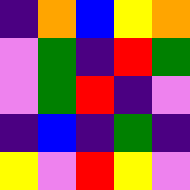[["indigo", "orange", "blue", "yellow", "orange"], ["violet", "green", "indigo", "red", "green"], ["violet", "green", "red", "indigo", "violet"], ["indigo", "blue", "indigo", "green", "indigo"], ["yellow", "violet", "red", "yellow", "violet"]]